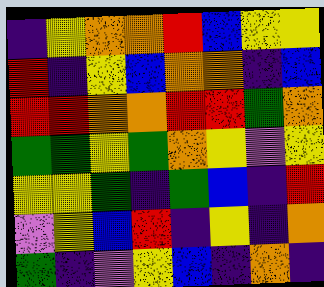[["indigo", "yellow", "orange", "orange", "red", "blue", "yellow", "yellow"], ["red", "indigo", "yellow", "blue", "orange", "orange", "indigo", "blue"], ["red", "red", "orange", "orange", "red", "red", "green", "orange"], ["green", "green", "yellow", "green", "orange", "yellow", "violet", "yellow"], ["yellow", "yellow", "green", "indigo", "green", "blue", "indigo", "red"], ["violet", "yellow", "blue", "red", "indigo", "yellow", "indigo", "orange"], ["green", "indigo", "violet", "yellow", "blue", "indigo", "orange", "indigo"]]